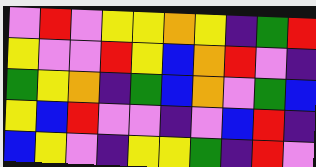[["violet", "red", "violet", "yellow", "yellow", "orange", "yellow", "indigo", "green", "red"], ["yellow", "violet", "violet", "red", "yellow", "blue", "orange", "red", "violet", "indigo"], ["green", "yellow", "orange", "indigo", "green", "blue", "orange", "violet", "green", "blue"], ["yellow", "blue", "red", "violet", "violet", "indigo", "violet", "blue", "red", "indigo"], ["blue", "yellow", "violet", "indigo", "yellow", "yellow", "green", "indigo", "red", "violet"]]